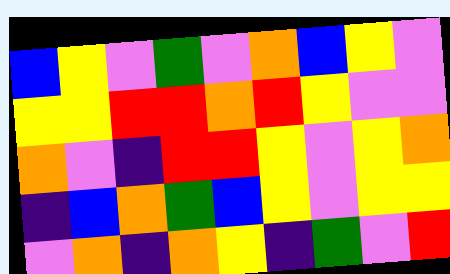[["blue", "yellow", "violet", "green", "violet", "orange", "blue", "yellow", "violet"], ["yellow", "yellow", "red", "red", "orange", "red", "yellow", "violet", "violet"], ["orange", "violet", "indigo", "red", "red", "yellow", "violet", "yellow", "orange"], ["indigo", "blue", "orange", "green", "blue", "yellow", "violet", "yellow", "yellow"], ["violet", "orange", "indigo", "orange", "yellow", "indigo", "green", "violet", "red"]]